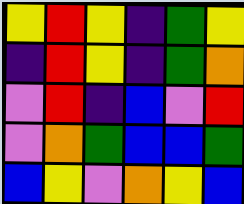[["yellow", "red", "yellow", "indigo", "green", "yellow"], ["indigo", "red", "yellow", "indigo", "green", "orange"], ["violet", "red", "indigo", "blue", "violet", "red"], ["violet", "orange", "green", "blue", "blue", "green"], ["blue", "yellow", "violet", "orange", "yellow", "blue"]]